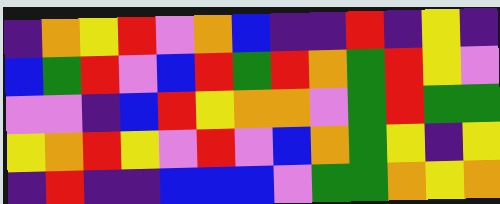[["indigo", "orange", "yellow", "red", "violet", "orange", "blue", "indigo", "indigo", "red", "indigo", "yellow", "indigo"], ["blue", "green", "red", "violet", "blue", "red", "green", "red", "orange", "green", "red", "yellow", "violet"], ["violet", "violet", "indigo", "blue", "red", "yellow", "orange", "orange", "violet", "green", "red", "green", "green"], ["yellow", "orange", "red", "yellow", "violet", "red", "violet", "blue", "orange", "green", "yellow", "indigo", "yellow"], ["indigo", "red", "indigo", "indigo", "blue", "blue", "blue", "violet", "green", "green", "orange", "yellow", "orange"]]